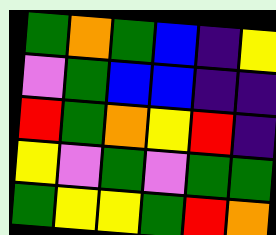[["green", "orange", "green", "blue", "indigo", "yellow"], ["violet", "green", "blue", "blue", "indigo", "indigo"], ["red", "green", "orange", "yellow", "red", "indigo"], ["yellow", "violet", "green", "violet", "green", "green"], ["green", "yellow", "yellow", "green", "red", "orange"]]